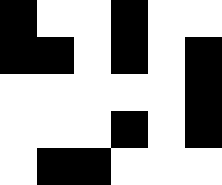[["black", "white", "white", "black", "white", "white"], ["black", "black", "white", "black", "white", "black"], ["white", "white", "white", "white", "white", "black"], ["white", "white", "white", "black", "white", "black"], ["white", "black", "black", "white", "white", "white"]]